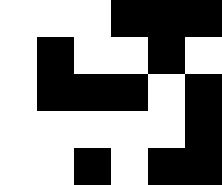[["white", "white", "white", "black", "black", "black"], ["white", "black", "white", "white", "black", "white"], ["white", "black", "black", "black", "white", "black"], ["white", "white", "white", "white", "white", "black"], ["white", "white", "black", "white", "black", "black"]]